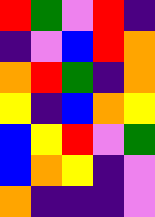[["red", "green", "violet", "red", "indigo"], ["indigo", "violet", "blue", "red", "orange"], ["orange", "red", "green", "indigo", "orange"], ["yellow", "indigo", "blue", "orange", "yellow"], ["blue", "yellow", "red", "violet", "green"], ["blue", "orange", "yellow", "indigo", "violet"], ["orange", "indigo", "indigo", "indigo", "violet"]]